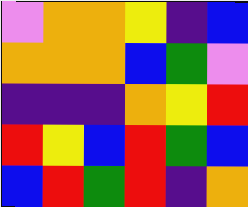[["violet", "orange", "orange", "yellow", "indigo", "blue"], ["orange", "orange", "orange", "blue", "green", "violet"], ["indigo", "indigo", "indigo", "orange", "yellow", "red"], ["red", "yellow", "blue", "red", "green", "blue"], ["blue", "red", "green", "red", "indigo", "orange"]]